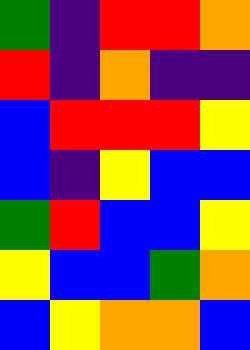[["green", "indigo", "red", "red", "orange"], ["red", "indigo", "orange", "indigo", "indigo"], ["blue", "red", "red", "red", "yellow"], ["blue", "indigo", "yellow", "blue", "blue"], ["green", "red", "blue", "blue", "yellow"], ["yellow", "blue", "blue", "green", "orange"], ["blue", "yellow", "orange", "orange", "blue"]]